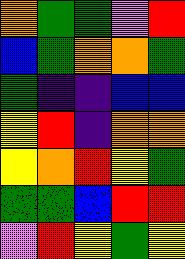[["orange", "green", "green", "violet", "red"], ["blue", "green", "orange", "orange", "green"], ["green", "indigo", "indigo", "blue", "blue"], ["yellow", "red", "indigo", "orange", "orange"], ["yellow", "orange", "red", "yellow", "green"], ["green", "green", "blue", "red", "red"], ["violet", "red", "yellow", "green", "yellow"]]